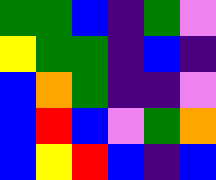[["green", "green", "blue", "indigo", "green", "violet"], ["yellow", "green", "green", "indigo", "blue", "indigo"], ["blue", "orange", "green", "indigo", "indigo", "violet"], ["blue", "red", "blue", "violet", "green", "orange"], ["blue", "yellow", "red", "blue", "indigo", "blue"]]